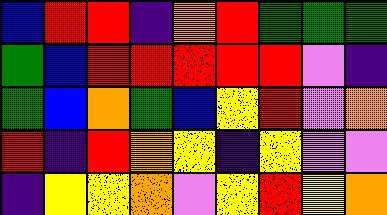[["blue", "red", "red", "indigo", "orange", "red", "green", "green", "green"], ["green", "blue", "red", "red", "red", "red", "red", "violet", "indigo"], ["green", "blue", "orange", "green", "blue", "yellow", "red", "violet", "orange"], ["red", "indigo", "red", "orange", "yellow", "indigo", "yellow", "violet", "violet"], ["indigo", "yellow", "yellow", "orange", "violet", "yellow", "red", "yellow", "orange"]]